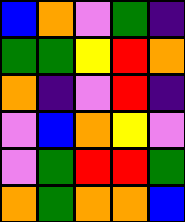[["blue", "orange", "violet", "green", "indigo"], ["green", "green", "yellow", "red", "orange"], ["orange", "indigo", "violet", "red", "indigo"], ["violet", "blue", "orange", "yellow", "violet"], ["violet", "green", "red", "red", "green"], ["orange", "green", "orange", "orange", "blue"]]